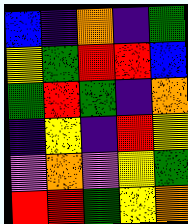[["blue", "indigo", "orange", "indigo", "green"], ["yellow", "green", "red", "red", "blue"], ["green", "red", "green", "indigo", "orange"], ["indigo", "yellow", "indigo", "red", "yellow"], ["violet", "orange", "violet", "yellow", "green"], ["red", "red", "green", "yellow", "orange"]]